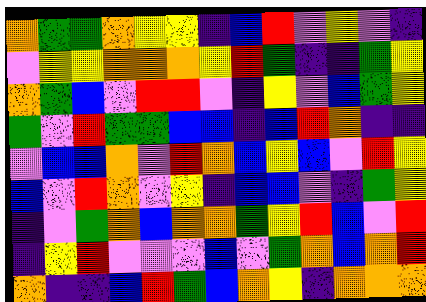[["orange", "green", "green", "orange", "yellow", "yellow", "indigo", "blue", "red", "violet", "yellow", "violet", "indigo"], ["violet", "yellow", "yellow", "orange", "orange", "orange", "yellow", "red", "green", "indigo", "indigo", "green", "yellow"], ["orange", "green", "blue", "violet", "red", "red", "violet", "indigo", "yellow", "violet", "blue", "green", "yellow"], ["green", "violet", "red", "green", "green", "blue", "blue", "indigo", "blue", "red", "orange", "indigo", "indigo"], ["violet", "blue", "blue", "orange", "violet", "red", "orange", "blue", "yellow", "blue", "violet", "red", "yellow"], ["blue", "violet", "red", "orange", "violet", "yellow", "indigo", "blue", "blue", "violet", "indigo", "green", "yellow"], ["indigo", "violet", "green", "orange", "blue", "orange", "orange", "green", "yellow", "red", "blue", "violet", "red"], ["indigo", "yellow", "red", "violet", "violet", "violet", "blue", "violet", "green", "orange", "blue", "orange", "red"], ["orange", "indigo", "indigo", "blue", "red", "green", "blue", "orange", "yellow", "indigo", "orange", "orange", "orange"]]